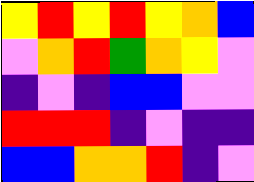[["yellow", "red", "yellow", "red", "yellow", "orange", "blue"], ["violet", "orange", "red", "green", "orange", "yellow", "violet"], ["indigo", "violet", "indigo", "blue", "blue", "violet", "violet"], ["red", "red", "red", "indigo", "violet", "indigo", "indigo"], ["blue", "blue", "orange", "orange", "red", "indigo", "violet"]]